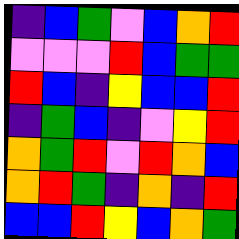[["indigo", "blue", "green", "violet", "blue", "orange", "red"], ["violet", "violet", "violet", "red", "blue", "green", "green"], ["red", "blue", "indigo", "yellow", "blue", "blue", "red"], ["indigo", "green", "blue", "indigo", "violet", "yellow", "red"], ["orange", "green", "red", "violet", "red", "orange", "blue"], ["orange", "red", "green", "indigo", "orange", "indigo", "red"], ["blue", "blue", "red", "yellow", "blue", "orange", "green"]]